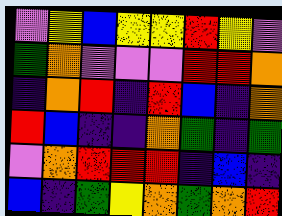[["violet", "yellow", "blue", "yellow", "yellow", "red", "yellow", "violet"], ["green", "orange", "violet", "violet", "violet", "red", "red", "orange"], ["indigo", "orange", "red", "indigo", "red", "blue", "indigo", "orange"], ["red", "blue", "indigo", "indigo", "orange", "green", "indigo", "green"], ["violet", "orange", "red", "red", "red", "indigo", "blue", "indigo"], ["blue", "indigo", "green", "yellow", "orange", "green", "orange", "red"]]